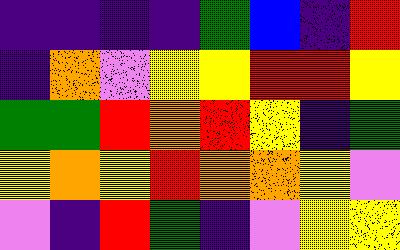[["indigo", "indigo", "indigo", "indigo", "green", "blue", "indigo", "red"], ["indigo", "orange", "violet", "yellow", "yellow", "red", "red", "yellow"], ["green", "green", "red", "orange", "red", "yellow", "indigo", "green"], ["yellow", "orange", "yellow", "red", "orange", "orange", "yellow", "violet"], ["violet", "indigo", "red", "green", "indigo", "violet", "yellow", "yellow"]]